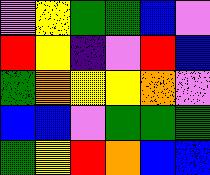[["violet", "yellow", "green", "green", "blue", "violet"], ["red", "yellow", "indigo", "violet", "red", "blue"], ["green", "orange", "yellow", "yellow", "orange", "violet"], ["blue", "blue", "violet", "green", "green", "green"], ["green", "yellow", "red", "orange", "blue", "blue"]]